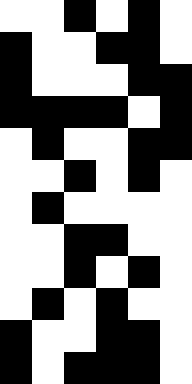[["white", "white", "black", "white", "black", "white"], ["black", "white", "white", "black", "black", "white"], ["black", "white", "white", "white", "black", "black"], ["black", "black", "black", "black", "white", "black"], ["white", "black", "white", "white", "black", "black"], ["white", "white", "black", "white", "black", "white"], ["white", "black", "white", "white", "white", "white"], ["white", "white", "black", "black", "white", "white"], ["white", "white", "black", "white", "black", "white"], ["white", "black", "white", "black", "white", "white"], ["black", "white", "white", "black", "black", "white"], ["black", "white", "black", "black", "black", "white"]]